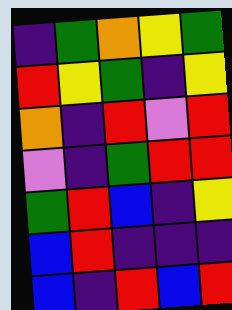[["indigo", "green", "orange", "yellow", "green"], ["red", "yellow", "green", "indigo", "yellow"], ["orange", "indigo", "red", "violet", "red"], ["violet", "indigo", "green", "red", "red"], ["green", "red", "blue", "indigo", "yellow"], ["blue", "red", "indigo", "indigo", "indigo"], ["blue", "indigo", "red", "blue", "red"]]